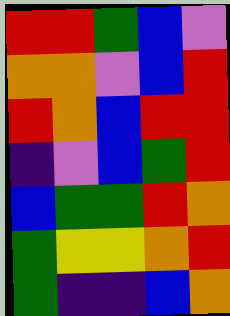[["red", "red", "green", "blue", "violet"], ["orange", "orange", "violet", "blue", "red"], ["red", "orange", "blue", "red", "red"], ["indigo", "violet", "blue", "green", "red"], ["blue", "green", "green", "red", "orange"], ["green", "yellow", "yellow", "orange", "red"], ["green", "indigo", "indigo", "blue", "orange"]]